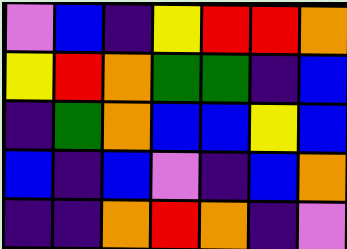[["violet", "blue", "indigo", "yellow", "red", "red", "orange"], ["yellow", "red", "orange", "green", "green", "indigo", "blue"], ["indigo", "green", "orange", "blue", "blue", "yellow", "blue"], ["blue", "indigo", "blue", "violet", "indigo", "blue", "orange"], ["indigo", "indigo", "orange", "red", "orange", "indigo", "violet"]]